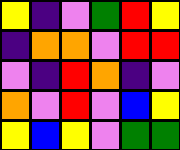[["yellow", "indigo", "violet", "green", "red", "yellow"], ["indigo", "orange", "orange", "violet", "red", "red"], ["violet", "indigo", "red", "orange", "indigo", "violet"], ["orange", "violet", "red", "violet", "blue", "yellow"], ["yellow", "blue", "yellow", "violet", "green", "green"]]